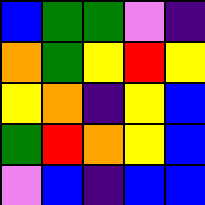[["blue", "green", "green", "violet", "indigo"], ["orange", "green", "yellow", "red", "yellow"], ["yellow", "orange", "indigo", "yellow", "blue"], ["green", "red", "orange", "yellow", "blue"], ["violet", "blue", "indigo", "blue", "blue"]]